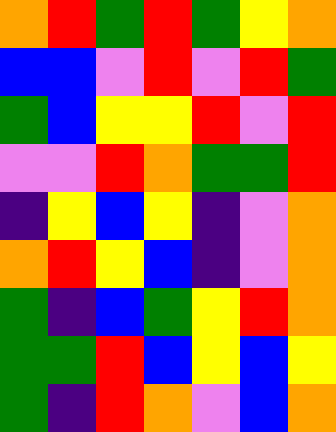[["orange", "red", "green", "red", "green", "yellow", "orange"], ["blue", "blue", "violet", "red", "violet", "red", "green"], ["green", "blue", "yellow", "yellow", "red", "violet", "red"], ["violet", "violet", "red", "orange", "green", "green", "red"], ["indigo", "yellow", "blue", "yellow", "indigo", "violet", "orange"], ["orange", "red", "yellow", "blue", "indigo", "violet", "orange"], ["green", "indigo", "blue", "green", "yellow", "red", "orange"], ["green", "green", "red", "blue", "yellow", "blue", "yellow"], ["green", "indigo", "red", "orange", "violet", "blue", "orange"]]